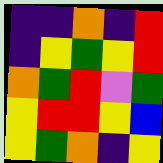[["indigo", "indigo", "orange", "indigo", "red"], ["indigo", "yellow", "green", "yellow", "red"], ["orange", "green", "red", "violet", "green"], ["yellow", "red", "red", "yellow", "blue"], ["yellow", "green", "orange", "indigo", "yellow"]]